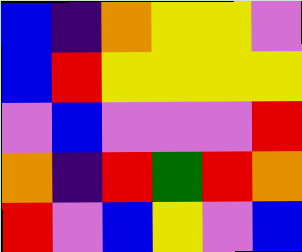[["blue", "indigo", "orange", "yellow", "yellow", "violet"], ["blue", "red", "yellow", "yellow", "yellow", "yellow"], ["violet", "blue", "violet", "violet", "violet", "red"], ["orange", "indigo", "red", "green", "red", "orange"], ["red", "violet", "blue", "yellow", "violet", "blue"]]